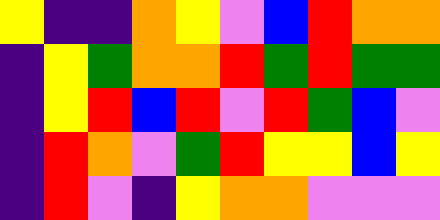[["yellow", "indigo", "indigo", "orange", "yellow", "violet", "blue", "red", "orange", "orange"], ["indigo", "yellow", "green", "orange", "orange", "red", "green", "red", "green", "green"], ["indigo", "yellow", "red", "blue", "red", "violet", "red", "green", "blue", "violet"], ["indigo", "red", "orange", "violet", "green", "red", "yellow", "yellow", "blue", "yellow"], ["indigo", "red", "violet", "indigo", "yellow", "orange", "orange", "violet", "violet", "violet"]]